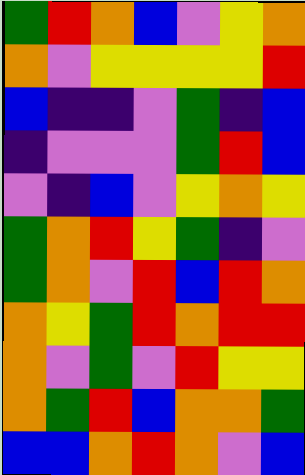[["green", "red", "orange", "blue", "violet", "yellow", "orange"], ["orange", "violet", "yellow", "yellow", "yellow", "yellow", "red"], ["blue", "indigo", "indigo", "violet", "green", "indigo", "blue"], ["indigo", "violet", "violet", "violet", "green", "red", "blue"], ["violet", "indigo", "blue", "violet", "yellow", "orange", "yellow"], ["green", "orange", "red", "yellow", "green", "indigo", "violet"], ["green", "orange", "violet", "red", "blue", "red", "orange"], ["orange", "yellow", "green", "red", "orange", "red", "red"], ["orange", "violet", "green", "violet", "red", "yellow", "yellow"], ["orange", "green", "red", "blue", "orange", "orange", "green"], ["blue", "blue", "orange", "red", "orange", "violet", "blue"]]